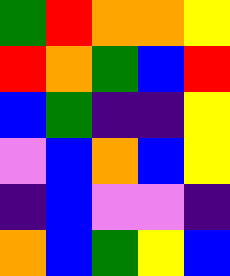[["green", "red", "orange", "orange", "yellow"], ["red", "orange", "green", "blue", "red"], ["blue", "green", "indigo", "indigo", "yellow"], ["violet", "blue", "orange", "blue", "yellow"], ["indigo", "blue", "violet", "violet", "indigo"], ["orange", "blue", "green", "yellow", "blue"]]